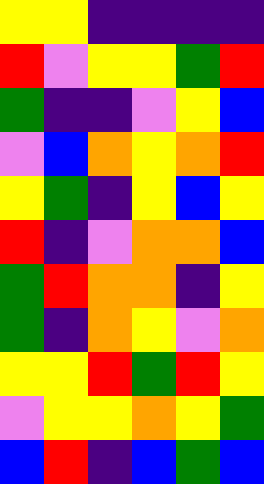[["yellow", "yellow", "indigo", "indigo", "indigo", "indigo"], ["red", "violet", "yellow", "yellow", "green", "red"], ["green", "indigo", "indigo", "violet", "yellow", "blue"], ["violet", "blue", "orange", "yellow", "orange", "red"], ["yellow", "green", "indigo", "yellow", "blue", "yellow"], ["red", "indigo", "violet", "orange", "orange", "blue"], ["green", "red", "orange", "orange", "indigo", "yellow"], ["green", "indigo", "orange", "yellow", "violet", "orange"], ["yellow", "yellow", "red", "green", "red", "yellow"], ["violet", "yellow", "yellow", "orange", "yellow", "green"], ["blue", "red", "indigo", "blue", "green", "blue"]]